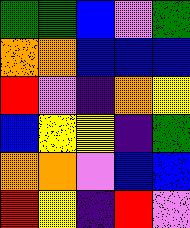[["green", "green", "blue", "violet", "green"], ["orange", "orange", "blue", "blue", "blue"], ["red", "violet", "indigo", "orange", "yellow"], ["blue", "yellow", "yellow", "indigo", "green"], ["orange", "orange", "violet", "blue", "blue"], ["red", "yellow", "indigo", "red", "violet"]]